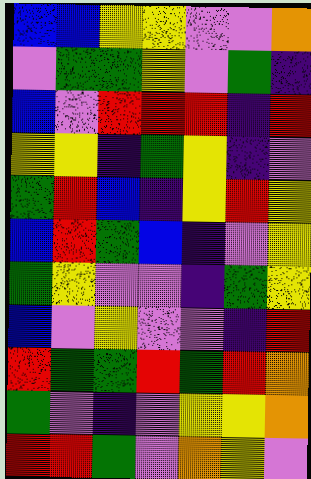[["blue", "blue", "yellow", "yellow", "violet", "violet", "orange"], ["violet", "green", "green", "yellow", "violet", "green", "indigo"], ["blue", "violet", "red", "red", "red", "indigo", "red"], ["yellow", "yellow", "indigo", "green", "yellow", "indigo", "violet"], ["green", "red", "blue", "indigo", "yellow", "red", "yellow"], ["blue", "red", "green", "blue", "indigo", "violet", "yellow"], ["green", "yellow", "violet", "violet", "indigo", "green", "yellow"], ["blue", "violet", "yellow", "violet", "violet", "indigo", "red"], ["red", "green", "green", "red", "green", "red", "orange"], ["green", "violet", "indigo", "violet", "yellow", "yellow", "orange"], ["red", "red", "green", "violet", "orange", "yellow", "violet"]]